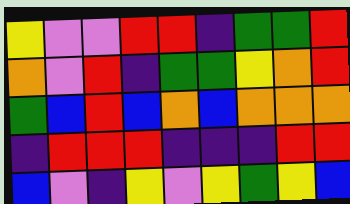[["yellow", "violet", "violet", "red", "red", "indigo", "green", "green", "red"], ["orange", "violet", "red", "indigo", "green", "green", "yellow", "orange", "red"], ["green", "blue", "red", "blue", "orange", "blue", "orange", "orange", "orange"], ["indigo", "red", "red", "red", "indigo", "indigo", "indigo", "red", "red"], ["blue", "violet", "indigo", "yellow", "violet", "yellow", "green", "yellow", "blue"]]